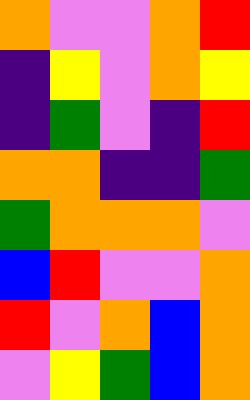[["orange", "violet", "violet", "orange", "red"], ["indigo", "yellow", "violet", "orange", "yellow"], ["indigo", "green", "violet", "indigo", "red"], ["orange", "orange", "indigo", "indigo", "green"], ["green", "orange", "orange", "orange", "violet"], ["blue", "red", "violet", "violet", "orange"], ["red", "violet", "orange", "blue", "orange"], ["violet", "yellow", "green", "blue", "orange"]]